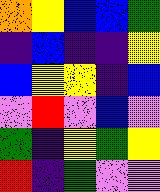[["orange", "yellow", "blue", "blue", "green"], ["indigo", "blue", "indigo", "indigo", "yellow"], ["blue", "yellow", "yellow", "indigo", "blue"], ["violet", "red", "violet", "blue", "violet"], ["green", "indigo", "yellow", "green", "yellow"], ["red", "indigo", "green", "violet", "violet"]]